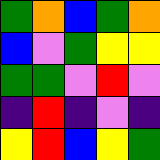[["green", "orange", "blue", "green", "orange"], ["blue", "violet", "green", "yellow", "yellow"], ["green", "green", "violet", "red", "violet"], ["indigo", "red", "indigo", "violet", "indigo"], ["yellow", "red", "blue", "yellow", "green"]]